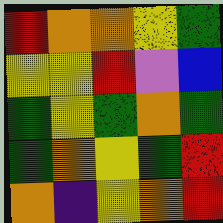[["red", "orange", "orange", "yellow", "green"], ["yellow", "yellow", "red", "violet", "blue"], ["green", "yellow", "green", "orange", "green"], ["green", "orange", "yellow", "green", "red"], ["orange", "indigo", "yellow", "orange", "red"]]